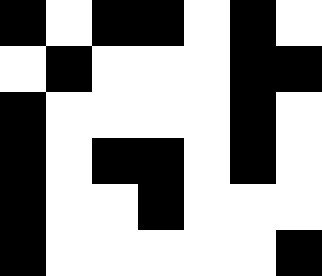[["black", "white", "black", "black", "white", "black", "white"], ["white", "black", "white", "white", "white", "black", "black"], ["black", "white", "white", "white", "white", "black", "white"], ["black", "white", "black", "black", "white", "black", "white"], ["black", "white", "white", "black", "white", "white", "white"], ["black", "white", "white", "white", "white", "white", "black"]]